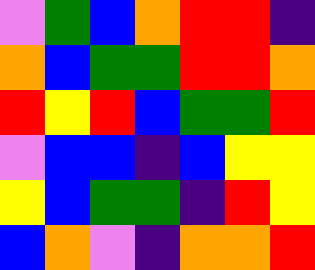[["violet", "green", "blue", "orange", "red", "red", "indigo"], ["orange", "blue", "green", "green", "red", "red", "orange"], ["red", "yellow", "red", "blue", "green", "green", "red"], ["violet", "blue", "blue", "indigo", "blue", "yellow", "yellow"], ["yellow", "blue", "green", "green", "indigo", "red", "yellow"], ["blue", "orange", "violet", "indigo", "orange", "orange", "red"]]